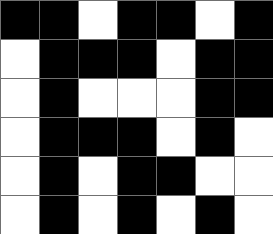[["black", "black", "white", "black", "black", "white", "black"], ["white", "black", "black", "black", "white", "black", "black"], ["white", "black", "white", "white", "white", "black", "black"], ["white", "black", "black", "black", "white", "black", "white"], ["white", "black", "white", "black", "black", "white", "white"], ["white", "black", "white", "black", "white", "black", "white"]]